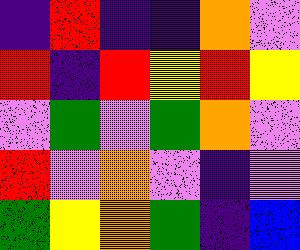[["indigo", "red", "indigo", "indigo", "orange", "violet"], ["red", "indigo", "red", "yellow", "red", "yellow"], ["violet", "green", "violet", "green", "orange", "violet"], ["red", "violet", "orange", "violet", "indigo", "violet"], ["green", "yellow", "orange", "green", "indigo", "blue"]]